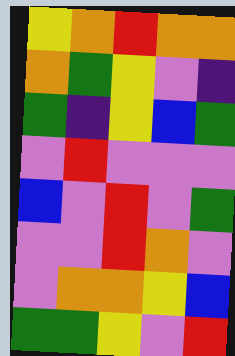[["yellow", "orange", "red", "orange", "orange"], ["orange", "green", "yellow", "violet", "indigo"], ["green", "indigo", "yellow", "blue", "green"], ["violet", "red", "violet", "violet", "violet"], ["blue", "violet", "red", "violet", "green"], ["violet", "violet", "red", "orange", "violet"], ["violet", "orange", "orange", "yellow", "blue"], ["green", "green", "yellow", "violet", "red"]]